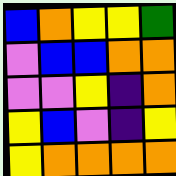[["blue", "orange", "yellow", "yellow", "green"], ["violet", "blue", "blue", "orange", "orange"], ["violet", "violet", "yellow", "indigo", "orange"], ["yellow", "blue", "violet", "indigo", "yellow"], ["yellow", "orange", "orange", "orange", "orange"]]